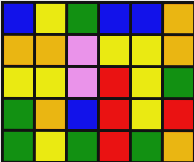[["blue", "yellow", "green", "blue", "blue", "orange"], ["orange", "orange", "violet", "yellow", "yellow", "orange"], ["yellow", "yellow", "violet", "red", "yellow", "green"], ["green", "orange", "blue", "red", "yellow", "red"], ["green", "yellow", "green", "red", "green", "orange"]]